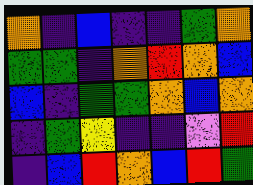[["orange", "indigo", "blue", "indigo", "indigo", "green", "orange"], ["green", "green", "indigo", "orange", "red", "orange", "blue"], ["blue", "indigo", "green", "green", "orange", "blue", "orange"], ["indigo", "green", "yellow", "indigo", "indigo", "violet", "red"], ["indigo", "blue", "red", "orange", "blue", "red", "green"]]